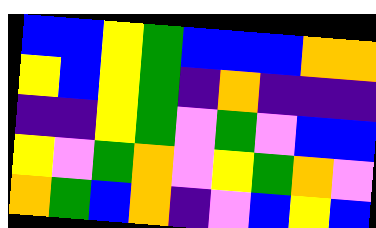[["blue", "blue", "yellow", "green", "blue", "blue", "blue", "orange", "orange"], ["yellow", "blue", "yellow", "green", "indigo", "orange", "indigo", "indigo", "indigo"], ["indigo", "indigo", "yellow", "green", "violet", "green", "violet", "blue", "blue"], ["yellow", "violet", "green", "orange", "violet", "yellow", "green", "orange", "violet"], ["orange", "green", "blue", "orange", "indigo", "violet", "blue", "yellow", "blue"]]